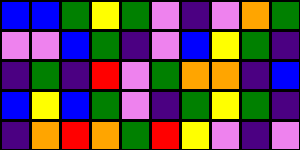[["blue", "blue", "green", "yellow", "green", "violet", "indigo", "violet", "orange", "green"], ["violet", "violet", "blue", "green", "indigo", "violet", "blue", "yellow", "green", "indigo"], ["indigo", "green", "indigo", "red", "violet", "green", "orange", "orange", "indigo", "blue"], ["blue", "yellow", "blue", "green", "violet", "indigo", "green", "yellow", "green", "indigo"], ["indigo", "orange", "red", "orange", "green", "red", "yellow", "violet", "indigo", "violet"]]